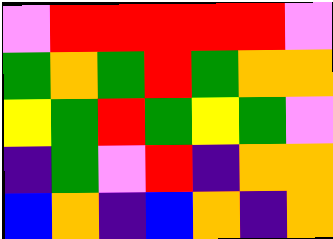[["violet", "red", "red", "red", "red", "red", "violet"], ["green", "orange", "green", "red", "green", "orange", "orange"], ["yellow", "green", "red", "green", "yellow", "green", "violet"], ["indigo", "green", "violet", "red", "indigo", "orange", "orange"], ["blue", "orange", "indigo", "blue", "orange", "indigo", "orange"]]